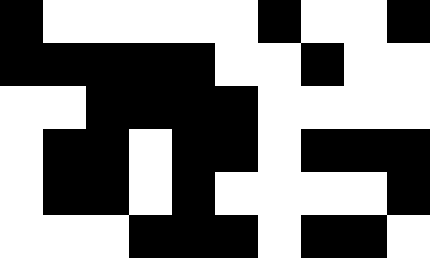[["black", "white", "white", "white", "white", "white", "black", "white", "white", "black"], ["black", "black", "black", "black", "black", "white", "white", "black", "white", "white"], ["white", "white", "black", "black", "black", "black", "white", "white", "white", "white"], ["white", "black", "black", "white", "black", "black", "white", "black", "black", "black"], ["white", "black", "black", "white", "black", "white", "white", "white", "white", "black"], ["white", "white", "white", "black", "black", "black", "white", "black", "black", "white"]]